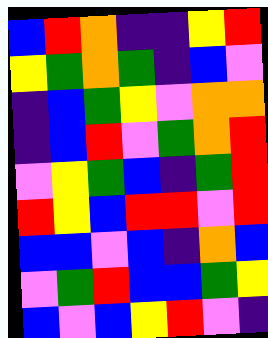[["blue", "red", "orange", "indigo", "indigo", "yellow", "red"], ["yellow", "green", "orange", "green", "indigo", "blue", "violet"], ["indigo", "blue", "green", "yellow", "violet", "orange", "orange"], ["indigo", "blue", "red", "violet", "green", "orange", "red"], ["violet", "yellow", "green", "blue", "indigo", "green", "red"], ["red", "yellow", "blue", "red", "red", "violet", "red"], ["blue", "blue", "violet", "blue", "indigo", "orange", "blue"], ["violet", "green", "red", "blue", "blue", "green", "yellow"], ["blue", "violet", "blue", "yellow", "red", "violet", "indigo"]]